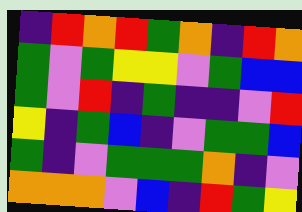[["indigo", "red", "orange", "red", "green", "orange", "indigo", "red", "orange"], ["green", "violet", "green", "yellow", "yellow", "violet", "green", "blue", "blue"], ["green", "violet", "red", "indigo", "green", "indigo", "indigo", "violet", "red"], ["yellow", "indigo", "green", "blue", "indigo", "violet", "green", "green", "blue"], ["green", "indigo", "violet", "green", "green", "green", "orange", "indigo", "violet"], ["orange", "orange", "orange", "violet", "blue", "indigo", "red", "green", "yellow"]]